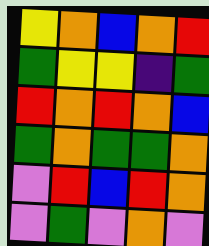[["yellow", "orange", "blue", "orange", "red"], ["green", "yellow", "yellow", "indigo", "green"], ["red", "orange", "red", "orange", "blue"], ["green", "orange", "green", "green", "orange"], ["violet", "red", "blue", "red", "orange"], ["violet", "green", "violet", "orange", "violet"]]